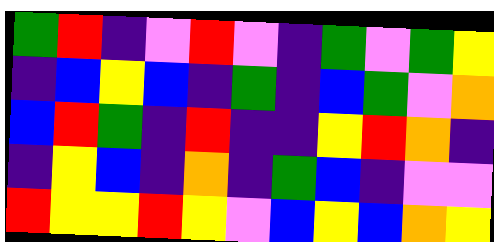[["green", "red", "indigo", "violet", "red", "violet", "indigo", "green", "violet", "green", "yellow"], ["indigo", "blue", "yellow", "blue", "indigo", "green", "indigo", "blue", "green", "violet", "orange"], ["blue", "red", "green", "indigo", "red", "indigo", "indigo", "yellow", "red", "orange", "indigo"], ["indigo", "yellow", "blue", "indigo", "orange", "indigo", "green", "blue", "indigo", "violet", "violet"], ["red", "yellow", "yellow", "red", "yellow", "violet", "blue", "yellow", "blue", "orange", "yellow"]]